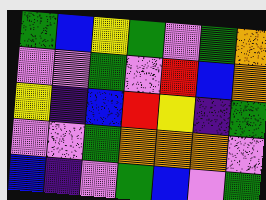[["green", "blue", "yellow", "green", "violet", "green", "orange"], ["violet", "violet", "green", "violet", "red", "blue", "orange"], ["yellow", "indigo", "blue", "red", "yellow", "indigo", "green"], ["violet", "violet", "green", "orange", "orange", "orange", "violet"], ["blue", "indigo", "violet", "green", "blue", "violet", "green"]]